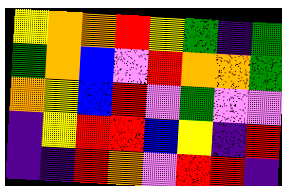[["yellow", "orange", "orange", "red", "yellow", "green", "indigo", "green"], ["green", "orange", "blue", "violet", "red", "orange", "orange", "green"], ["orange", "yellow", "blue", "red", "violet", "green", "violet", "violet"], ["indigo", "yellow", "red", "red", "blue", "yellow", "indigo", "red"], ["indigo", "indigo", "red", "orange", "violet", "red", "red", "indigo"]]